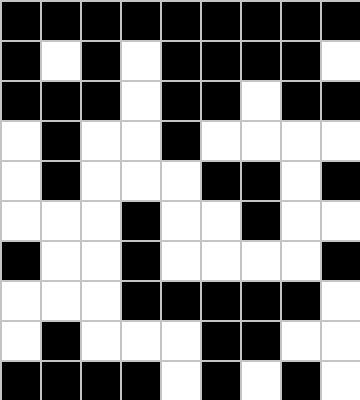[["black", "black", "black", "black", "black", "black", "black", "black", "black"], ["black", "white", "black", "white", "black", "black", "black", "black", "white"], ["black", "black", "black", "white", "black", "black", "white", "black", "black"], ["white", "black", "white", "white", "black", "white", "white", "white", "white"], ["white", "black", "white", "white", "white", "black", "black", "white", "black"], ["white", "white", "white", "black", "white", "white", "black", "white", "white"], ["black", "white", "white", "black", "white", "white", "white", "white", "black"], ["white", "white", "white", "black", "black", "black", "black", "black", "white"], ["white", "black", "white", "white", "white", "black", "black", "white", "white"], ["black", "black", "black", "black", "white", "black", "white", "black", "white"]]